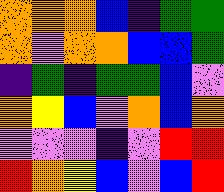[["orange", "orange", "orange", "blue", "indigo", "green", "green"], ["orange", "violet", "orange", "orange", "blue", "blue", "green"], ["indigo", "green", "indigo", "green", "green", "blue", "violet"], ["orange", "yellow", "blue", "violet", "orange", "blue", "orange"], ["violet", "violet", "violet", "indigo", "violet", "red", "red"], ["red", "orange", "yellow", "blue", "violet", "blue", "red"]]